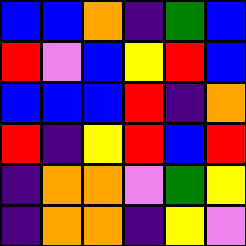[["blue", "blue", "orange", "indigo", "green", "blue"], ["red", "violet", "blue", "yellow", "red", "blue"], ["blue", "blue", "blue", "red", "indigo", "orange"], ["red", "indigo", "yellow", "red", "blue", "red"], ["indigo", "orange", "orange", "violet", "green", "yellow"], ["indigo", "orange", "orange", "indigo", "yellow", "violet"]]